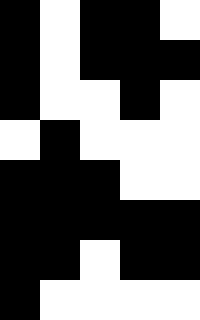[["black", "white", "black", "black", "white"], ["black", "white", "black", "black", "black"], ["black", "white", "white", "black", "white"], ["white", "black", "white", "white", "white"], ["black", "black", "black", "white", "white"], ["black", "black", "black", "black", "black"], ["black", "black", "white", "black", "black"], ["black", "white", "white", "white", "white"]]